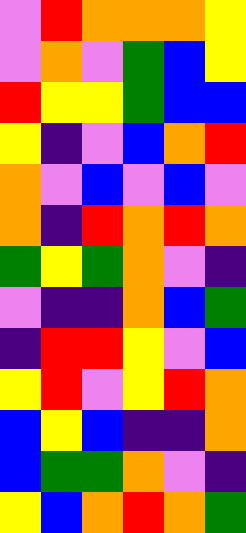[["violet", "red", "orange", "orange", "orange", "yellow"], ["violet", "orange", "violet", "green", "blue", "yellow"], ["red", "yellow", "yellow", "green", "blue", "blue"], ["yellow", "indigo", "violet", "blue", "orange", "red"], ["orange", "violet", "blue", "violet", "blue", "violet"], ["orange", "indigo", "red", "orange", "red", "orange"], ["green", "yellow", "green", "orange", "violet", "indigo"], ["violet", "indigo", "indigo", "orange", "blue", "green"], ["indigo", "red", "red", "yellow", "violet", "blue"], ["yellow", "red", "violet", "yellow", "red", "orange"], ["blue", "yellow", "blue", "indigo", "indigo", "orange"], ["blue", "green", "green", "orange", "violet", "indigo"], ["yellow", "blue", "orange", "red", "orange", "green"]]